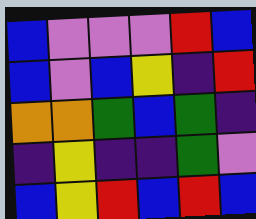[["blue", "violet", "violet", "violet", "red", "blue"], ["blue", "violet", "blue", "yellow", "indigo", "red"], ["orange", "orange", "green", "blue", "green", "indigo"], ["indigo", "yellow", "indigo", "indigo", "green", "violet"], ["blue", "yellow", "red", "blue", "red", "blue"]]